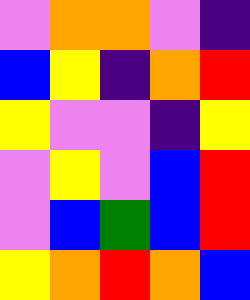[["violet", "orange", "orange", "violet", "indigo"], ["blue", "yellow", "indigo", "orange", "red"], ["yellow", "violet", "violet", "indigo", "yellow"], ["violet", "yellow", "violet", "blue", "red"], ["violet", "blue", "green", "blue", "red"], ["yellow", "orange", "red", "orange", "blue"]]